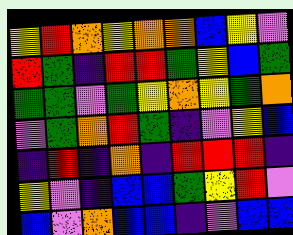[["yellow", "red", "orange", "yellow", "orange", "orange", "blue", "yellow", "violet"], ["red", "green", "indigo", "red", "red", "green", "yellow", "blue", "green"], ["green", "green", "violet", "green", "yellow", "orange", "yellow", "green", "orange"], ["violet", "green", "orange", "red", "green", "indigo", "violet", "yellow", "blue"], ["indigo", "red", "indigo", "orange", "indigo", "red", "red", "red", "indigo"], ["yellow", "violet", "indigo", "blue", "blue", "green", "yellow", "red", "violet"], ["blue", "violet", "orange", "blue", "blue", "indigo", "violet", "blue", "blue"]]